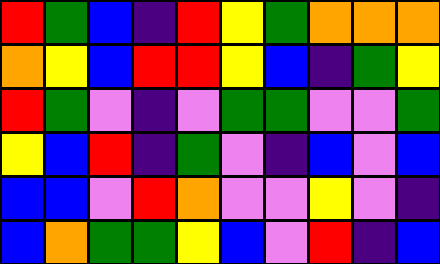[["red", "green", "blue", "indigo", "red", "yellow", "green", "orange", "orange", "orange"], ["orange", "yellow", "blue", "red", "red", "yellow", "blue", "indigo", "green", "yellow"], ["red", "green", "violet", "indigo", "violet", "green", "green", "violet", "violet", "green"], ["yellow", "blue", "red", "indigo", "green", "violet", "indigo", "blue", "violet", "blue"], ["blue", "blue", "violet", "red", "orange", "violet", "violet", "yellow", "violet", "indigo"], ["blue", "orange", "green", "green", "yellow", "blue", "violet", "red", "indigo", "blue"]]